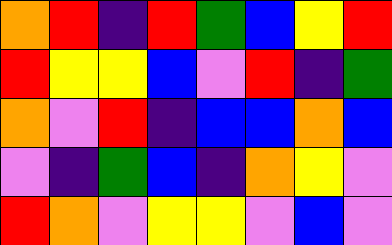[["orange", "red", "indigo", "red", "green", "blue", "yellow", "red"], ["red", "yellow", "yellow", "blue", "violet", "red", "indigo", "green"], ["orange", "violet", "red", "indigo", "blue", "blue", "orange", "blue"], ["violet", "indigo", "green", "blue", "indigo", "orange", "yellow", "violet"], ["red", "orange", "violet", "yellow", "yellow", "violet", "blue", "violet"]]